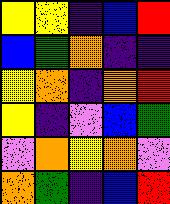[["yellow", "yellow", "indigo", "blue", "red"], ["blue", "green", "orange", "indigo", "indigo"], ["yellow", "orange", "indigo", "orange", "red"], ["yellow", "indigo", "violet", "blue", "green"], ["violet", "orange", "yellow", "orange", "violet"], ["orange", "green", "indigo", "blue", "red"]]